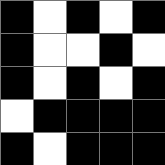[["black", "white", "black", "white", "black"], ["black", "white", "white", "black", "white"], ["black", "white", "black", "white", "black"], ["white", "black", "black", "black", "black"], ["black", "white", "black", "black", "black"]]